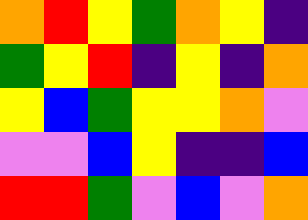[["orange", "red", "yellow", "green", "orange", "yellow", "indigo"], ["green", "yellow", "red", "indigo", "yellow", "indigo", "orange"], ["yellow", "blue", "green", "yellow", "yellow", "orange", "violet"], ["violet", "violet", "blue", "yellow", "indigo", "indigo", "blue"], ["red", "red", "green", "violet", "blue", "violet", "orange"]]